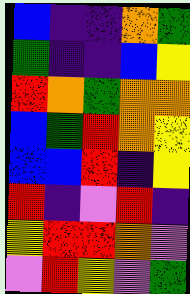[["blue", "indigo", "indigo", "orange", "green"], ["green", "indigo", "indigo", "blue", "yellow"], ["red", "orange", "green", "orange", "orange"], ["blue", "green", "red", "orange", "yellow"], ["blue", "blue", "red", "indigo", "yellow"], ["red", "indigo", "violet", "red", "indigo"], ["yellow", "red", "red", "orange", "violet"], ["violet", "red", "yellow", "violet", "green"]]